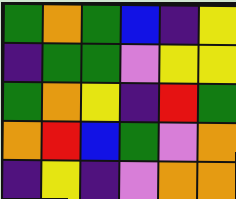[["green", "orange", "green", "blue", "indigo", "yellow"], ["indigo", "green", "green", "violet", "yellow", "yellow"], ["green", "orange", "yellow", "indigo", "red", "green"], ["orange", "red", "blue", "green", "violet", "orange"], ["indigo", "yellow", "indigo", "violet", "orange", "orange"]]